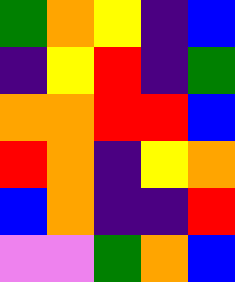[["green", "orange", "yellow", "indigo", "blue"], ["indigo", "yellow", "red", "indigo", "green"], ["orange", "orange", "red", "red", "blue"], ["red", "orange", "indigo", "yellow", "orange"], ["blue", "orange", "indigo", "indigo", "red"], ["violet", "violet", "green", "orange", "blue"]]